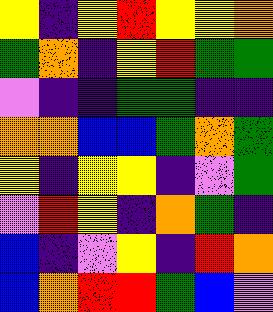[["yellow", "indigo", "yellow", "red", "yellow", "yellow", "orange"], ["green", "orange", "indigo", "yellow", "red", "green", "green"], ["violet", "indigo", "indigo", "green", "green", "indigo", "indigo"], ["orange", "orange", "blue", "blue", "green", "orange", "green"], ["yellow", "indigo", "yellow", "yellow", "indigo", "violet", "green"], ["violet", "red", "yellow", "indigo", "orange", "green", "indigo"], ["blue", "indigo", "violet", "yellow", "indigo", "red", "orange"], ["blue", "orange", "red", "red", "green", "blue", "violet"]]